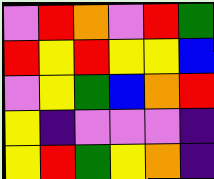[["violet", "red", "orange", "violet", "red", "green"], ["red", "yellow", "red", "yellow", "yellow", "blue"], ["violet", "yellow", "green", "blue", "orange", "red"], ["yellow", "indigo", "violet", "violet", "violet", "indigo"], ["yellow", "red", "green", "yellow", "orange", "indigo"]]